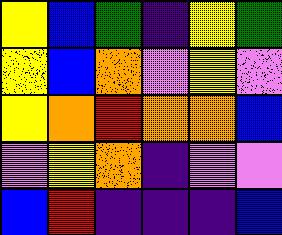[["yellow", "blue", "green", "indigo", "yellow", "green"], ["yellow", "blue", "orange", "violet", "yellow", "violet"], ["yellow", "orange", "red", "orange", "orange", "blue"], ["violet", "yellow", "orange", "indigo", "violet", "violet"], ["blue", "red", "indigo", "indigo", "indigo", "blue"]]